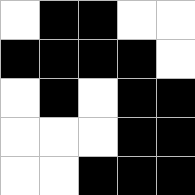[["white", "black", "black", "white", "white"], ["black", "black", "black", "black", "white"], ["white", "black", "white", "black", "black"], ["white", "white", "white", "black", "black"], ["white", "white", "black", "black", "black"]]